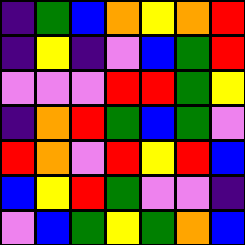[["indigo", "green", "blue", "orange", "yellow", "orange", "red"], ["indigo", "yellow", "indigo", "violet", "blue", "green", "red"], ["violet", "violet", "violet", "red", "red", "green", "yellow"], ["indigo", "orange", "red", "green", "blue", "green", "violet"], ["red", "orange", "violet", "red", "yellow", "red", "blue"], ["blue", "yellow", "red", "green", "violet", "violet", "indigo"], ["violet", "blue", "green", "yellow", "green", "orange", "blue"]]